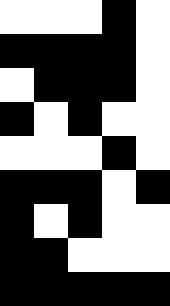[["white", "white", "white", "black", "white"], ["black", "black", "black", "black", "white"], ["white", "black", "black", "black", "white"], ["black", "white", "black", "white", "white"], ["white", "white", "white", "black", "white"], ["black", "black", "black", "white", "black"], ["black", "white", "black", "white", "white"], ["black", "black", "white", "white", "white"], ["black", "black", "black", "black", "black"]]